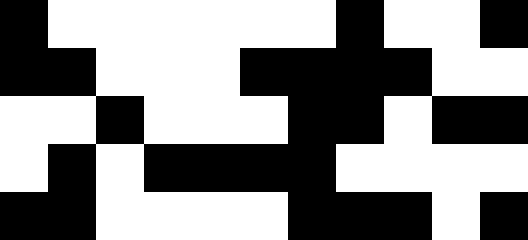[["black", "white", "white", "white", "white", "white", "white", "black", "white", "white", "black"], ["black", "black", "white", "white", "white", "black", "black", "black", "black", "white", "white"], ["white", "white", "black", "white", "white", "white", "black", "black", "white", "black", "black"], ["white", "black", "white", "black", "black", "black", "black", "white", "white", "white", "white"], ["black", "black", "white", "white", "white", "white", "black", "black", "black", "white", "black"]]